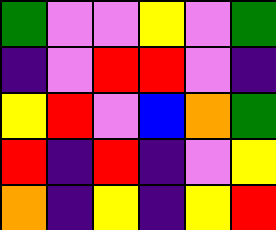[["green", "violet", "violet", "yellow", "violet", "green"], ["indigo", "violet", "red", "red", "violet", "indigo"], ["yellow", "red", "violet", "blue", "orange", "green"], ["red", "indigo", "red", "indigo", "violet", "yellow"], ["orange", "indigo", "yellow", "indigo", "yellow", "red"]]